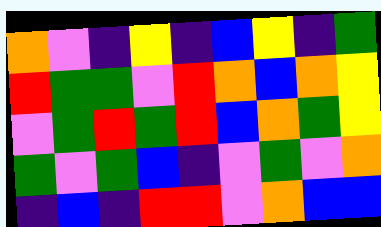[["orange", "violet", "indigo", "yellow", "indigo", "blue", "yellow", "indigo", "green"], ["red", "green", "green", "violet", "red", "orange", "blue", "orange", "yellow"], ["violet", "green", "red", "green", "red", "blue", "orange", "green", "yellow"], ["green", "violet", "green", "blue", "indigo", "violet", "green", "violet", "orange"], ["indigo", "blue", "indigo", "red", "red", "violet", "orange", "blue", "blue"]]